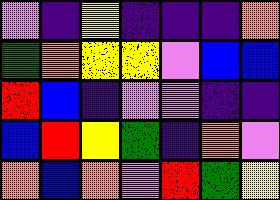[["violet", "indigo", "yellow", "indigo", "indigo", "indigo", "orange"], ["green", "orange", "yellow", "yellow", "violet", "blue", "blue"], ["red", "blue", "indigo", "violet", "violet", "indigo", "indigo"], ["blue", "red", "yellow", "green", "indigo", "orange", "violet"], ["orange", "blue", "orange", "violet", "red", "green", "yellow"]]